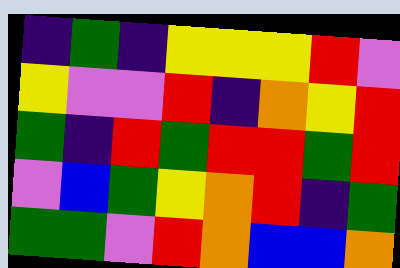[["indigo", "green", "indigo", "yellow", "yellow", "yellow", "red", "violet"], ["yellow", "violet", "violet", "red", "indigo", "orange", "yellow", "red"], ["green", "indigo", "red", "green", "red", "red", "green", "red"], ["violet", "blue", "green", "yellow", "orange", "red", "indigo", "green"], ["green", "green", "violet", "red", "orange", "blue", "blue", "orange"]]